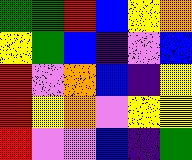[["green", "green", "red", "blue", "yellow", "orange"], ["yellow", "green", "blue", "indigo", "violet", "blue"], ["red", "violet", "orange", "blue", "indigo", "yellow"], ["red", "yellow", "orange", "violet", "yellow", "yellow"], ["red", "violet", "violet", "blue", "indigo", "green"]]